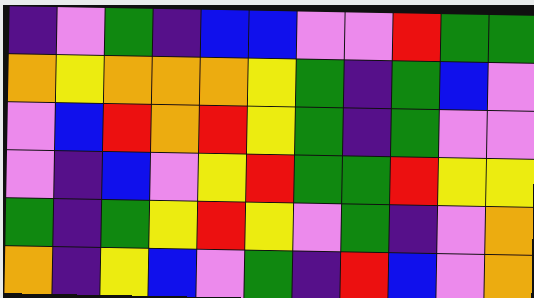[["indigo", "violet", "green", "indigo", "blue", "blue", "violet", "violet", "red", "green", "green"], ["orange", "yellow", "orange", "orange", "orange", "yellow", "green", "indigo", "green", "blue", "violet"], ["violet", "blue", "red", "orange", "red", "yellow", "green", "indigo", "green", "violet", "violet"], ["violet", "indigo", "blue", "violet", "yellow", "red", "green", "green", "red", "yellow", "yellow"], ["green", "indigo", "green", "yellow", "red", "yellow", "violet", "green", "indigo", "violet", "orange"], ["orange", "indigo", "yellow", "blue", "violet", "green", "indigo", "red", "blue", "violet", "orange"]]